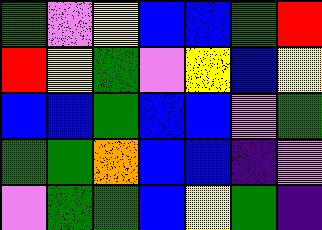[["green", "violet", "yellow", "blue", "blue", "green", "red"], ["red", "yellow", "green", "violet", "yellow", "blue", "yellow"], ["blue", "blue", "green", "blue", "blue", "violet", "green"], ["green", "green", "orange", "blue", "blue", "indigo", "violet"], ["violet", "green", "green", "blue", "yellow", "green", "indigo"]]